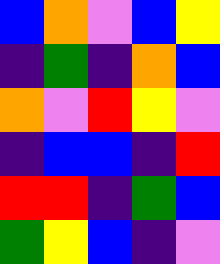[["blue", "orange", "violet", "blue", "yellow"], ["indigo", "green", "indigo", "orange", "blue"], ["orange", "violet", "red", "yellow", "violet"], ["indigo", "blue", "blue", "indigo", "red"], ["red", "red", "indigo", "green", "blue"], ["green", "yellow", "blue", "indigo", "violet"]]